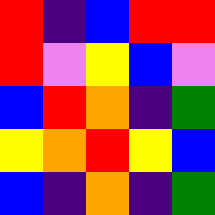[["red", "indigo", "blue", "red", "red"], ["red", "violet", "yellow", "blue", "violet"], ["blue", "red", "orange", "indigo", "green"], ["yellow", "orange", "red", "yellow", "blue"], ["blue", "indigo", "orange", "indigo", "green"]]